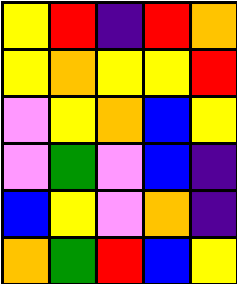[["yellow", "red", "indigo", "red", "orange"], ["yellow", "orange", "yellow", "yellow", "red"], ["violet", "yellow", "orange", "blue", "yellow"], ["violet", "green", "violet", "blue", "indigo"], ["blue", "yellow", "violet", "orange", "indigo"], ["orange", "green", "red", "blue", "yellow"]]